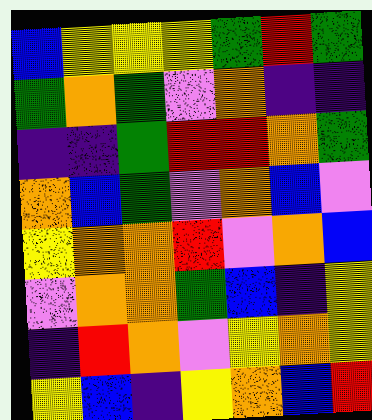[["blue", "yellow", "yellow", "yellow", "green", "red", "green"], ["green", "orange", "green", "violet", "orange", "indigo", "indigo"], ["indigo", "indigo", "green", "red", "red", "orange", "green"], ["orange", "blue", "green", "violet", "orange", "blue", "violet"], ["yellow", "orange", "orange", "red", "violet", "orange", "blue"], ["violet", "orange", "orange", "green", "blue", "indigo", "yellow"], ["indigo", "red", "orange", "violet", "yellow", "orange", "yellow"], ["yellow", "blue", "indigo", "yellow", "orange", "blue", "red"]]